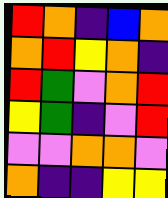[["red", "orange", "indigo", "blue", "orange"], ["orange", "red", "yellow", "orange", "indigo"], ["red", "green", "violet", "orange", "red"], ["yellow", "green", "indigo", "violet", "red"], ["violet", "violet", "orange", "orange", "violet"], ["orange", "indigo", "indigo", "yellow", "yellow"]]